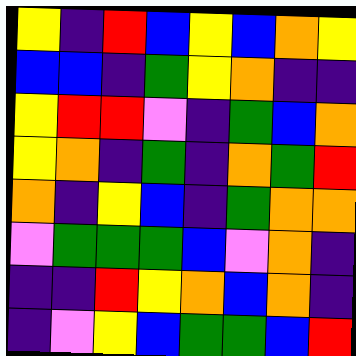[["yellow", "indigo", "red", "blue", "yellow", "blue", "orange", "yellow"], ["blue", "blue", "indigo", "green", "yellow", "orange", "indigo", "indigo"], ["yellow", "red", "red", "violet", "indigo", "green", "blue", "orange"], ["yellow", "orange", "indigo", "green", "indigo", "orange", "green", "red"], ["orange", "indigo", "yellow", "blue", "indigo", "green", "orange", "orange"], ["violet", "green", "green", "green", "blue", "violet", "orange", "indigo"], ["indigo", "indigo", "red", "yellow", "orange", "blue", "orange", "indigo"], ["indigo", "violet", "yellow", "blue", "green", "green", "blue", "red"]]